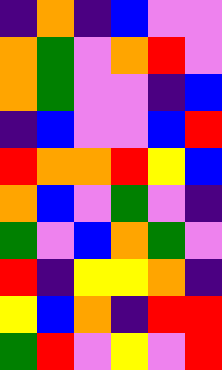[["indigo", "orange", "indigo", "blue", "violet", "violet"], ["orange", "green", "violet", "orange", "red", "violet"], ["orange", "green", "violet", "violet", "indigo", "blue"], ["indigo", "blue", "violet", "violet", "blue", "red"], ["red", "orange", "orange", "red", "yellow", "blue"], ["orange", "blue", "violet", "green", "violet", "indigo"], ["green", "violet", "blue", "orange", "green", "violet"], ["red", "indigo", "yellow", "yellow", "orange", "indigo"], ["yellow", "blue", "orange", "indigo", "red", "red"], ["green", "red", "violet", "yellow", "violet", "red"]]